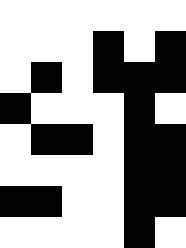[["white", "white", "white", "white", "white", "white"], ["white", "white", "white", "black", "white", "black"], ["white", "black", "white", "black", "black", "black"], ["black", "white", "white", "white", "black", "white"], ["white", "black", "black", "white", "black", "black"], ["white", "white", "white", "white", "black", "black"], ["black", "black", "white", "white", "black", "black"], ["white", "white", "white", "white", "black", "white"]]